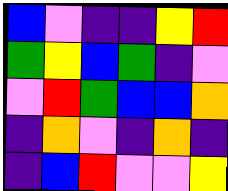[["blue", "violet", "indigo", "indigo", "yellow", "red"], ["green", "yellow", "blue", "green", "indigo", "violet"], ["violet", "red", "green", "blue", "blue", "orange"], ["indigo", "orange", "violet", "indigo", "orange", "indigo"], ["indigo", "blue", "red", "violet", "violet", "yellow"]]